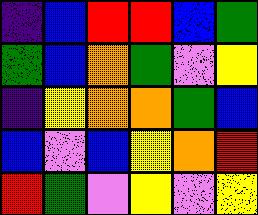[["indigo", "blue", "red", "red", "blue", "green"], ["green", "blue", "orange", "green", "violet", "yellow"], ["indigo", "yellow", "orange", "orange", "green", "blue"], ["blue", "violet", "blue", "yellow", "orange", "red"], ["red", "green", "violet", "yellow", "violet", "yellow"]]